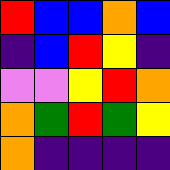[["red", "blue", "blue", "orange", "blue"], ["indigo", "blue", "red", "yellow", "indigo"], ["violet", "violet", "yellow", "red", "orange"], ["orange", "green", "red", "green", "yellow"], ["orange", "indigo", "indigo", "indigo", "indigo"]]